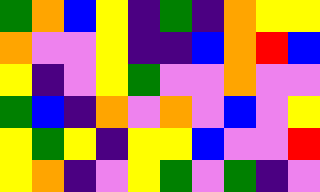[["green", "orange", "blue", "yellow", "indigo", "green", "indigo", "orange", "yellow", "yellow"], ["orange", "violet", "violet", "yellow", "indigo", "indigo", "blue", "orange", "red", "blue"], ["yellow", "indigo", "violet", "yellow", "green", "violet", "violet", "orange", "violet", "violet"], ["green", "blue", "indigo", "orange", "violet", "orange", "violet", "blue", "violet", "yellow"], ["yellow", "green", "yellow", "indigo", "yellow", "yellow", "blue", "violet", "violet", "red"], ["yellow", "orange", "indigo", "violet", "yellow", "green", "violet", "green", "indigo", "violet"]]